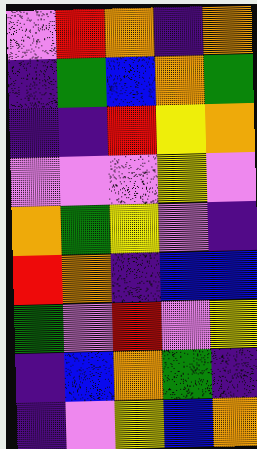[["violet", "red", "orange", "indigo", "orange"], ["indigo", "green", "blue", "orange", "green"], ["indigo", "indigo", "red", "yellow", "orange"], ["violet", "violet", "violet", "yellow", "violet"], ["orange", "green", "yellow", "violet", "indigo"], ["red", "orange", "indigo", "blue", "blue"], ["green", "violet", "red", "violet", "yellow"], ["indigo", "blue", "orange", "green", "indigo"], ["indigo", "violet", "yellow", "blue", "orange"]]